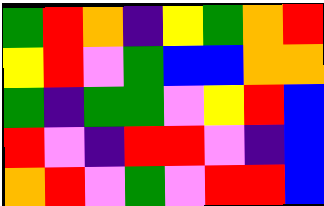[["green", "red", "orange", "indigo", "yellow", "green", "orange", "red"], ["yellow", "red", "violet", "green", "blue", "blue", "orange", "orange"], ["green", "indigo", "green", "green", "violet", "yellow", "red", "blue"], ["red", "violet", "indigo", "red", "red", "violet", "indigo", "blue"], ["orange", "red", "violet", "green", "violet", "red", "red", "blue"]]